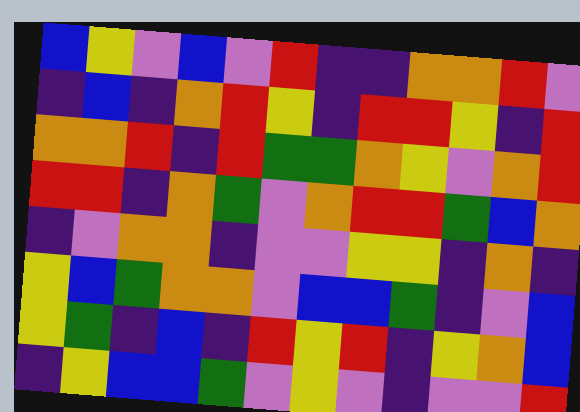[["blue", "yellow", "violet", "blue", "violet", "red", "indigo", "indigo", "orange", "orange", "red", "violet"], ["indigo", "blue", "indigo", "orange", "red", "yellow", "indigo", "red", "red", "yellow", "indigo", "red"], ["orange", "orange", "red", "indigo", "red", "green", "green", "orange", "yellow", "violet", "orange", "red"], ["red", "red", "indigo", "orange", "green", "violet", "orange", "red", "red", "green", "blue", "orange"], ["indigo", "violet", "orange", "orange", "indigo", "violet", "violet", "yellow", "yellow", "indigo", "orange", "indigo"], ["yellow", "blue", "green", "orange", "orange", "violet", "blue", "blue", "green", "indigo", "violet", "blue"], ["yellow", "green", "indigo", "blue", "indigo", "red", "yellow", "red", "indigo", "yellow", "orange", "blue"], ["indigo", "yellow", "blue", "blue", "green", "violet", "yellow", "violet", "indigo", "violet", "violet", "red"]]